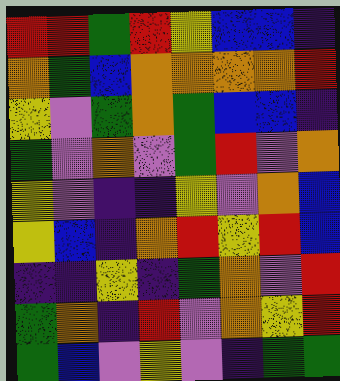[["red", "red", "green", "red", "yellow", "blue", "blue", "indigo"], ["orange", "green", "blue", "orange", "orange", "orange", "orange", "red"], ["yellow", "violet", "green", "orange", "green", "blue", "blue", "indigo"], ["green", "violet", "orange", "violet", "green", "red", "violet", "orange"], ["yellow", "violet", "indigo", "indigo", "yellow", "violet", "orange", "blue"], ["yellow", "blue", "indigo", "orange", "red", "yellow", "red", "blue"], ["indigo", "indigo", "yellow", "indigo", "green", "orange", "violet", "red"], ["green", "orange", "indigo", "red", "violet", "orange", "yellow", "red"], ["green", "blue", "violet", "yellow", "violet", "indigo", "green", "green"]]